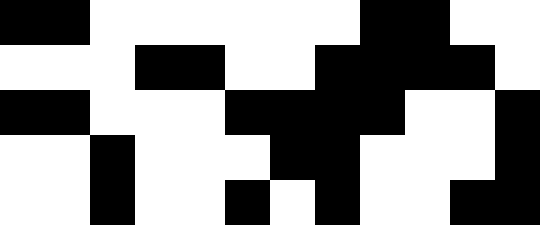[["black", "black", "white", "white", "white", "white", "white", "white", "black", "black", "white", "white"], ["white", "white", "white", "black", "black", "white", "white", "black", "black", "black", "black", "white"], ["black", "black", "white", "white", "white", "black", "black", "black", "black", "white", "white", "black"], ["white", "white", "black", "white", "white", "white", "black", "black", "white", "white", "white", "black"], ["white", "white", "black", "white", "white", "black", "white", "black", "white", "white", "black", "black"]]